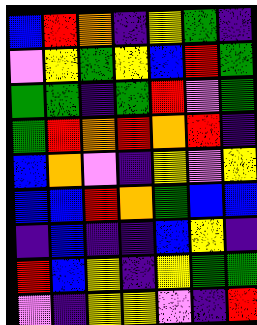[["blue", "red", "orange", "indigo", "yellow", "green", "indigo"], ["violet", "yellow", "green", "yellow", "blue", "red", "green"], ["green", "green", "indigo", "green", "red", "violet", "green"], ["green", "red", "orange", "red", "orange", "red", "indigo"], ["blue", "orange", "violet", "indigo", "yellow", "violet", "yellow"], ["blue", "blue", "red", "orange", "green", "blue", "blue"], ["indigo", "blue", "indigo", "indigo", "blue", "yellow", "indigo"], ["red", "blue", "yellow", "indigo", "yellow", "green", "green"], ["violet", "indigo", "yellow", "yellow", "violet", "indigo", "red"]]